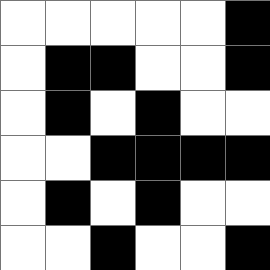[["white", "white", "white", "white", "white", "black"], ["white", "black", "black", "white", "white", "black"], ["white", "black", "white", "black", "white", "white"], ["white", "white", "black", "black", "black", "black"], ["white", "black", "white", "black", "white", "white"], ["white", "white", "black", "white", "white", "black"]]